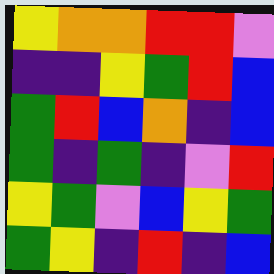[["yellow", "orange", "orange", "red", "red", "violet"], ["indigo", "indigo", "yellow", "green", "red", "blue"], ["green", "red", "blue", "orange", "indigo", "blue"], ["green", "indigo", "green", "indigo", "violet", "red"], ["yellow", "green", "violet", "blue", "yellow", "green"], ["green", "yellow", "indigo", "red", "indigo", "blue"]]